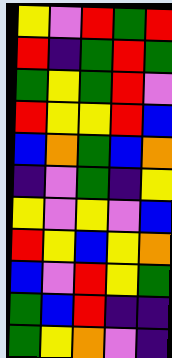[["yellow", "violet", "red", "green", "red"], ["red", "indigo", "green", "red", "green"], ["green", "yellow", "green", "red", "violet"], ["red", "yellow", "yellow", "red", "blue"], ["blue", "orange", "green", "blue", "orange"], ["indigo", "violet", "green", "indigo", "yellow"], ["yellow", "violet", "yellow", "violet", "blue"], ["red", "yellow", "blue", "yellow", "orange"], ["blue", "violet", "red", "yellow", "green"], ["green", "blue", "red", "indigo", "indigo"], ["green", "yellow", "orange", "violet", "indigo"]]